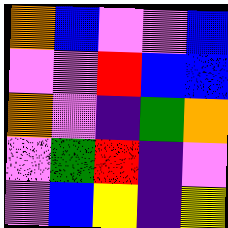[["orange", "blue", "violet", "violet", "blue"], ["violet", "violet", "red", "blue", "blue"], ["orange", "violet", "indigo", "green", "orange"], ["violet", "green", "red", "indigo", "violet"], ["violet", "blue", "yellow", "indigo", "yellow"]]